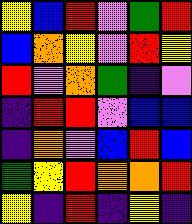[["yellow", "blue", "red", "violet", "green", "red"], ["blue", "orange", "yellow", "violet", "red", "yellow"], ["red", "violet", "orange", "green", "indigo", "violet"], ["indigo", "red", "red", "violet", "blue", "blue"], ["indigo", "orange", "violet", "blue", "red", "blue"], ["green", "yellow", "red", "orange", "orange", "red"], ["yellow", "indigo", "red", "indigo", "yellow", "indigo"]]